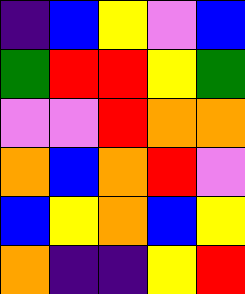[["indigo", "blue", "yellow", "violet", "blue"], ["green", "red", "red", "yellow", "green"], ["violet", "violet", "red", "orange", "orange"], ["orange", "blue", "orange", "red", "violet"], ["blue", "yellow", "orange", "blue", "yellow"], ["orange", "indigo", "indigo", "yellow", "red"]]